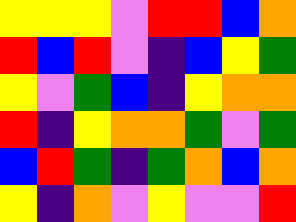[["yellow", "yellow", "yellow", "violet", "red", "red", "blue", "orange"], ["red", "blue", "red", "violet", "indigo", "blue", "yellow", "green"], ["yellow", "violet", "green", "blue", "indigo", "yellow", "orange", "orange"], ["red", "indigo", "yellow", "orange", "orange", "green", "violet", "green"], ["blue", "red", "green", "indigo", "green", "orange", "blue", "orange"], ["yellow", "indigo", "orange", "violet", "yellow", "violet", "violet", "red"]]